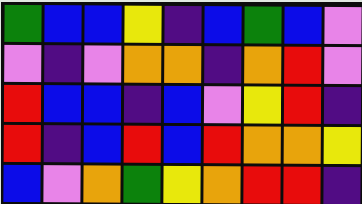[["green", "blue", "blue", "yellow", "indigo", "blue", "green", "blue", "violet"], ["violet", "indigo", "violet", "orange", "orange", "indigo", "orange", "red", "violet"], ["red", "blue", "blue", "indigo", "blue", "violet", "yellow", "red", "indigo"], ["red", "indigo", "blue", "red", "blue", "red", "orange", "orange", "yellow"], ["blue", "violet", "orange", "green", "yellow", "orange", "red", "red", "indigo"]]